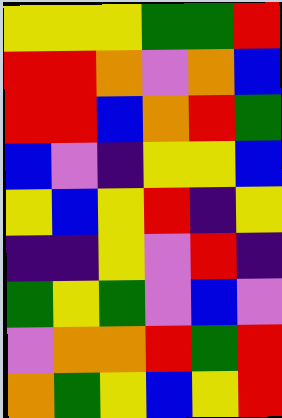[["yellow", "yellow", "yellow", "green", "green", "red"], ["red", "red", "orange", "violet", "orange", "blue"], ["red", "red", "blue", "orange", "red", "green"], ["blue", "violet", "indigo", "yellow", "yellow", "blue"], ["yellow", "blue", "yellow", "red", "indigo", "yellow"], ["indigo", "indigo", "yellow", "violet", "red", "indigo"], ["green", "yellow", "green", "violet", "blue", "violet"], ["violet", "orange", "orange", "red", "green", "red"], ["orange", "green", "yellow", "blue", "yellow", "red"]]